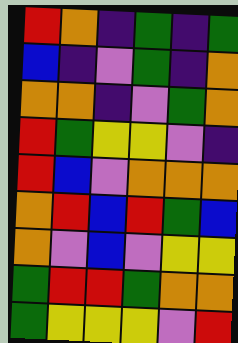[["red", "orange", "indigo", "green", "indigo", "green"], ["blue", "indigo", "violet", "green", "indigo", "orange"], ["orange", "orange", "indigo", "violet", "green", "orange"], ["red", "green", "yellow", "yellow", "violet", "indigo"], ["red", "blue", "violet", "orange", "orange", "orange"], ["orange", "red", "blue", "red", "green", "blue"], ["orange", "violet", "blue", "violet", "yellow", "yellow"], ["green", "red", "red", "green", "orange", "orange"], ["green", "yellow", "yellow", "yellow", "violet", "red"]]